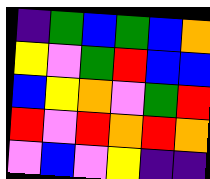[["indigo", "green", "blue", "green", "blue", "orange"], ["yellow", "violet", "green", "red", "blue", "blue"], ["blue", "yellow", "orange", "violet", "green", "red"], ["red", "violet", "red", "orange", "red", "orange"], ["violet", "blue", "violet", "yellow", "indigo", "indigo"]]